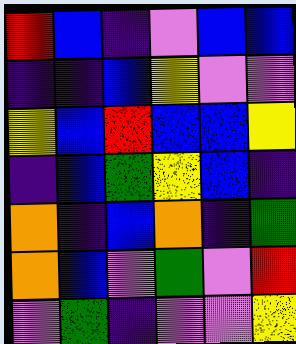[["red", "blue", "indigo", "violet", "blue", "blue"], ["indigo", "indigo", "blue", "yellow", "violet", "violet"], ["yellow", "blue", "red", "blue", "blue", "yellow"], ["indigo", "blue", "green", "yellow", "blue", "indigo"], ["orange", "indigo", "blue", "orange", "indigo", "green"], ["orange", "blue", "violet", "green", "violet", "red"], ["violet", "green", "indigo", "violet", "violet", "yellow"]]